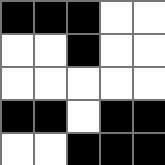[["black", "black", "black", "white", "white"], ["white", "white", "black", "white", "white"], ["white", "white", "white", "white", "white"], ["black", "black", "white", "black", "black"], ["white", "white", "black", "black", "black"]]